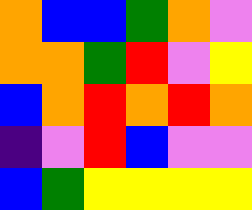[["orange", "blue", "blue", "green", "orange", "violet"], ["orange", "orange", "green", "red", "violet", "yellow"], ["blue", "orange", "red", "orange", "red", "orange"], ["indigo", "violet", "red", "blue", "violet", "violet"], ["blue", "green", "yellow", "yellow", "yellow", "yellow"]]